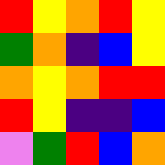[["red", "yellow", "orange", "red", "yellow"], ["green", "orange", "indigo", "blue", "yellow"], ["orange", "yellow", "orange", "red", "red"], ["red", "yellow", "indigo", "indigo", "blue"], ["violet", "green", "red", "blue", "orange"]]